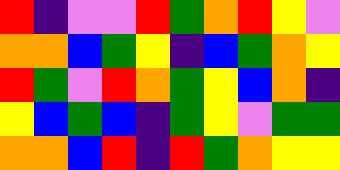[["red", "indigo", "violet", "violet", "red", "green", "orange", "red", "yellow", "violet"], ["orange", "orange", "blue", "green", "yellow", "indigo", "blue", "green", "orange", "yellow"], ["red", "green", "violet", "red", "orange", "green", "yellow", "blue", "orange", "indigo"], ["yellow", "blue", "green", "blue", "indigo", "green", "yellow", "violet", "green", "green"], ["orange", "orange", "blue", "red", "indigo", "red", "green", "orange", "yellow", "yellow"]]